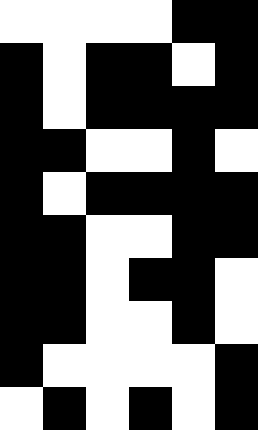[["white", "white", "white", "white", "black", "black"], ["black", "white", "black", "black", "white", "black"], ["black", "white", "black", "black", "black", "black"], ["black", "black", "white", "white", "black", "white"], ["black", "white", "black", "black", "black", "black"], ["black", "black", "white", "white", "black", "black"], ["black", "black", "white", "black", "black", "white"], ["black", "black", "white", "white", "black", "white"], ["black", "white", "white", "white", "white", "black"], ["white", "black", "white", "black", "white", "black"]]